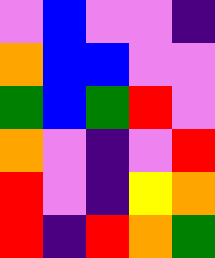[["violet", "blue", "violet", "violet", "indigo"], ["orange", "blue", "blue", "violet", "violet"], ["green", "blue", "green", "red", "violet"], ["orange", "violet", "indigo", "violet", "red"], ["red", "violet", "indigo", "yellow", "orange"], ["red", "indigo", "red", "orange", "green"]]